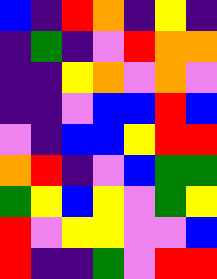[["blue", "indigo", "red", "orange", "indigo", "yellow", "indigo"], ["indigo", "green", "indigo", "violet", "red", "orange", "orange"], ["indigo", "indigo", "yellow", "orange", "violet", "orange", "violet"], ["indigo", "indigo", "violet", "blue", "blue", "red", "blue"], ["violet", "indigo", "blue", "blue", "yellow", "red", "red"], ["orange", "red", "indigo", "violet", "blue", "green", "green"], ["green", "yellow", "blue", "yellow", "violet", "green", "yellow"], ["red", "violet", "yellow", "yellow", "violet", "violet", "blue"], ["red", "indigo", "indigo", "green", "violet", "red", "red"]]